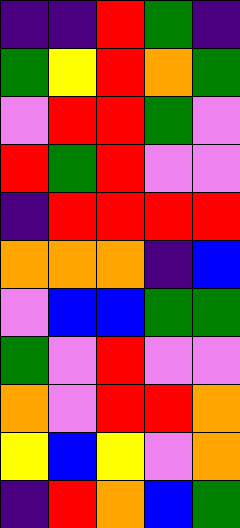[["indigo", "indigo", "red", "green", "indigo"], ["green", "yellow", "red", "orange", "green"], ["violet", "red", "red", "green", "violet"], ["red", "green", "red", "violet", "violet"], ["indigo", "red", "red", "red", "red"], ["orange", "orange", "orange", "indigo", "blue"], ["violet", "blue", "blue", "green", "green"], ["green", "violet", "red", "violet", "violet"], ["orange", "violet", "red", "red", "orange"], ["yellow", "blue", "yellow", "violet", "orange"], ["indigo", "red", "orange", "blue", "green"]]